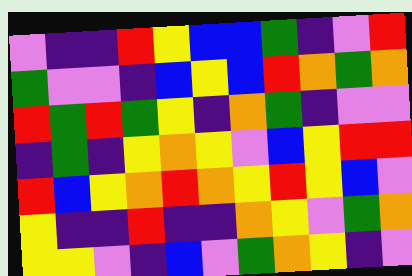[["violet", "indigo", "indigo", "red", "yellow", "blue", "blue", "green", "indigo", "violet", "red"], ["green", "violet", "violet", "indigo", "blue", "yellow", "blue", "red", "orange", "green", "orange"], ["red", "green", "red", "green", "yellow", "indigo", "orange", "green", "indigo", "violet", "violet"], ["indigo", "green", "indigo", "yellow", "orange", "yellow", "violet", "blue", "yellow", "red", "red"], ["red", "blue", "yellow", "orange", "red", "orange", "yellow", "red", "yellow", "blue", "violet"], ["yellow", "indigo", "indigo", "red", "indigo", "indigo", "orange", "yellow", "violet", "green", "orange"], ["yellow", "yellow", "violet", "indigo", "blue", "violet", "green", "orange", "yellow", "indigo", "violet"]]